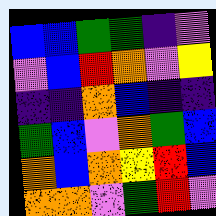[["blue", "blue", "green", "green", "indigo", "violet"], ["violet", "blue", "red", "orange", "violet", "yellow"], ["indigo", "indigo", "orange", "blue", "indigo", "indigo"], ["green", "blue", "violet", "orange", "green", "blue"], ["orange", "blue", "orange", "yellow", "red", "blue"], ["orange", "orange", "violet", "green", "red", "violet"]]